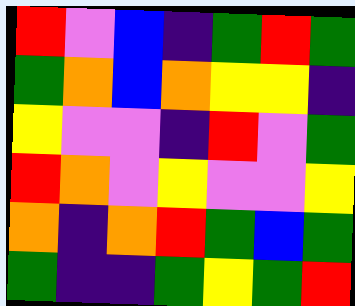[["red", "violet", "blue", "indigo", "green", "red", "green"], ["green", "orange", "blue", "orange", "yellow", "yellow", "indigo"], ["yellow", "violet", "violet", "indigo", "red", "violet", "green"], ["red", "orange", "violet", "yellow", "violet", "violet", "yellow"], ["orange", "indigo", "orange", "red", "green", "blue", "green"], ["green", "indigo", "indigo", "green", "yellow", "green", "red"]]